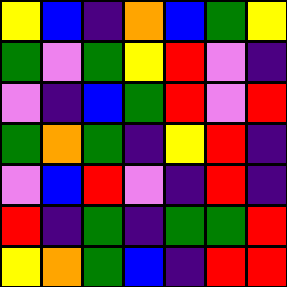[["yellow", "blue", "indigo", "orange", "blue", "green", "yellow"], ["green", "violet", "green", "yellow", "red", "violet", "indigo"], ["violet", "indigo", "blue", "green", "red", "violet", "red"], ["green", "orange", "green", "indigo", "yellow", "red", "indigo"], ["violet", "blue", "red", "violet", "indigo", "red", "indigo"], ["red", "indigo", "green", "indigo", "green", "green", "red"], ["yellow", "orange", "green", "blue", "indigo", "red", "red"]]